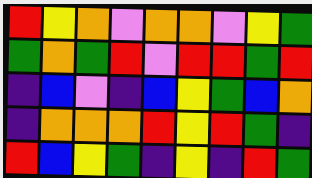[["red", "yellow", "orange", "violet", "orange", "orange", "violet", "yellow", "green"], ["green", "orange", "green", "red", "violet", "red", "red", "green", "red"], ["indigo", "blue", "violet", "indigo", "blue", "yellow", "green", "blue", "orange"], ["indigo", "orange", "orange", "orange", "red", "yellow", "red", "green", "indigo"], ["red", "blue", "yellow", "green", "indigo", "yellow", "indigo", "red", "green"]]